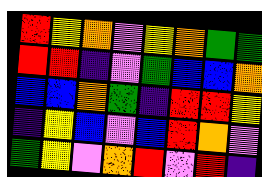[["red", "yellow", "orange", "violet", "yellow", "orange", "green", "green"], ["red", "red", "indigo", "violet", "green", "blue", "blue", "orange"], ["blue", "blue", "orange", "green", "indigo", "red", "red", "yellow"], ["indigo", "yellow", "blue", "violet", "blue", "red", "orange", "violet"], ["green", "yellow", "violet", "orange", "red", "violet", "red", "indigo"]]